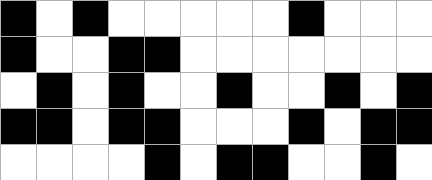[["black", "white", "black", "white", "white", "white", "white", "white", "black", "white", "white", "white"], ["black", "white", "white", "black", "black", "white", "white", "white", "white", "white", "white", "white"], ["white", "black", "white", "black", "white", "white", "black", "white", "white", "black", "white", "black"], ["black", "black", "white", "black", "black", "white", "white", "white", "black", "white", "black", "black"], ["white", "white", "white", "white", "black", "white", "black", "black", "white", "white", "black", "white"]]